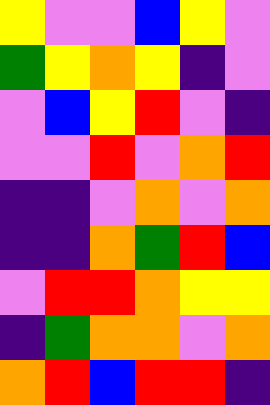[["yellow", "violet", "violet", "blue", "yellow", "violet"], ["green", "yellow", "orange", "yellow", "indigo", "violet"], ["violet", "blue", "yellow", "red", "violet", "indigo"], ["violet", "violet", "red", "violet", "orange", "red"], ["indigo", "indigo", "violet", "orange", "violet", "orange"], ["indigo", "indigo", "orange", "green", "red", "blue"], ["violet", "red", "red", "orange", "yellow", "yellow"], ["indigo", "green", "orange", "orange", "violet", "orange"], ["orange", "red", "blue", "red", "red", "indigo"]]